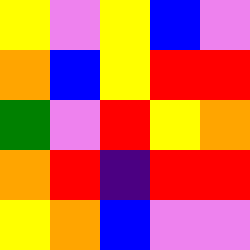[["yellow", "violet", "yellow", "blue", "violet"], ["orange", "blue", "yellow", "red", "red"], ["green", "violet", "red", "yellow", "orange"], ["orange", "red", "indigo", "red", "red"], ["yellow", "orange", "blue", "violet", "violet"]]